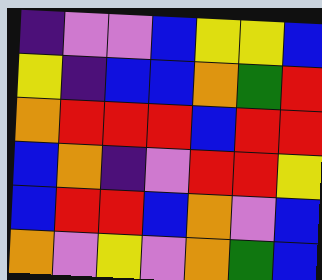[["indigo", "violet", "violet", "blue", "yellow", "yellow", "blue"], ["yellow", "indigo", "blue", "blue", "orange", "green", "red"], ["orange", "red", "red", "red", "blue", "red", "red"], ["blue", "orange", "indigo", "violet", "red", "red", "yellow"], ["blue", "red", "red", "blue", "orange", "violet", "blue"], ["orange", "violet", "yellow", "violet", "orange", "green", "blue"]]